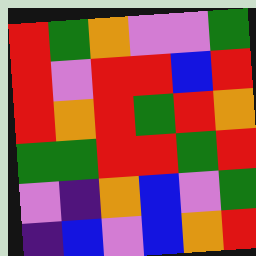[["red", "green", "orange", "violet", "violet", "green"], ["red", "violet", "red", "red", "blue", "red"], ["red", "orange", "red", "green", "red", "orange"], ["green", "green", "red", "red", "green", "red"], ["violet", "indigo", "orange", "blue", "violet", "green"], ["indigo", "blue", "violet", "blue", "orange", "red"]]